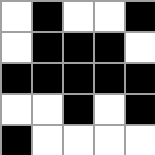[["white", "black", "white", "white", "black"], ["white", "black", "black", "black", "white"], ["black", "black", "black", "black", "black"], ["white", "white", "black", "white", "black"], ["black", "white", "white", "white", "white"]]